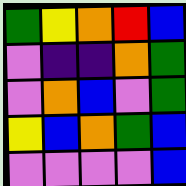[["green", "yellow", "orange", "red", "blue"], ["violet", "indigo", "indigo", "orange", "green"], ["violet", "orange", "blue", "violet", "green"], ["yellow", "blue", "orange", "green", "blue"], ["violet", "violet", "violet", "violet", "blue"]]